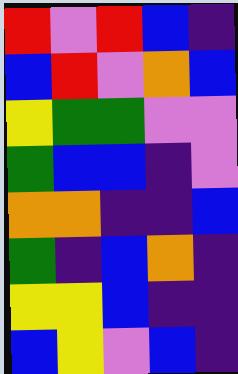[["red", "violet", "red", "blue", "indigo"], ["blue", "red", "violet", "orange", "blue"], ["yellow", "green", "green", "violet", "violet"], ["green", "blue", "blue", "indigo", "violet"], ["orange", "orange", "indigo", "indigo", "blue"], ["green", "indigo", "blue", "orange", "indigo"], ["yellow", "yellow", "blue", "indigo", "indigo"], ["blue", "yellow", "violet", "blue", "indigo"]]